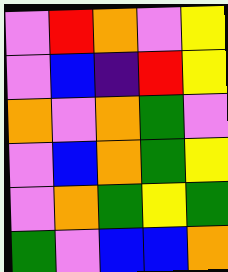[["violet", "red", "orange", "violet", "yellow"], ["violet", "blue", "indigo", "red", "yellow"], ["orange", "violet", "orange", "green", "violet"], ["violet", "blue", "orange", "green", "yellow"], ["violet", "orange", "green", "yellow", "green"], ["green", "violet", "blue", "blue", "orange"]]